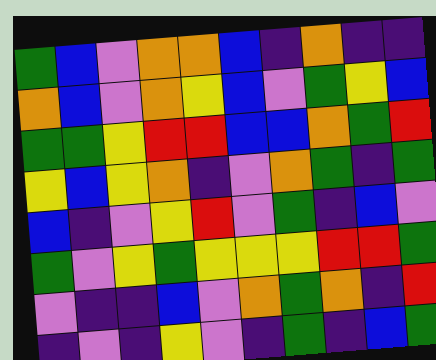[["green", "blue", "violet", "orange", "orange", "blue", "indigo", "orange", "indigo", "indigo"], ["orange", "blue", "violet", "orange", "yellow", "blue", "violet", "green", "yellow", "blue"], ["green", "green", "yellow", "red", "red", "blue", "blue", "orange", "green", "red"], ["yellow", "blue", "yellow", "orange", "indigo", "violet", "orange", "green", "indigo", "green"], ["blue", "indigo", "violet", "yellow", "red", "violet", "green", "indigo", "blue", "violet"], ["green", "violet", "yellow", "green", "yellow", "yellow", "yellow", "red", "red", "green"], ["violet", "indigo", "indigo", "blue", "violet", "orange", "green", "orange", "indigo", "red"], ["indigo", "violet", "indigo", "yellow", "violet", "indigo", "green", "indigo", "blue", "green"]]